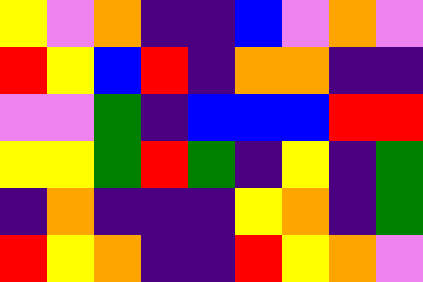[["yellow", "violet", "orange", "indigo", "indigo", "blue", "violet", "orange", "violet"], ["red", "yellow", "blue", "red", "indigo", "orange", "orange", "indigo", "indigo"], ["violet", "violet", "green", "indigo", "blue", "blue", "blue", "red", "red"], ["yellow", "yellow", "green", "red", "green", "indigo", "yellow", "indigo", "green"], ["indigo", "orange", "indigo", "indigo", "indigo", "yellow", "orange", "indigo", "green"], ["red", "yellow", "orange", "indigo", "indigo", "red", "yellow", "orange", "violet"]]